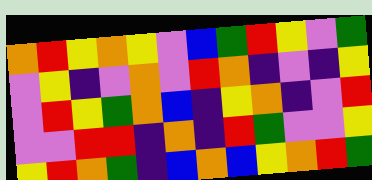[["orange", "red", "yellow", "orange", "yellow", "violet", "blue", "green", "red", "yellow", "violet", "green"], ["violet", "yellow", "indigo", "violet", "orange", "violet", "red", "orange", "indigo", "violet", "indigo", "yellow"], ["violet", "red", "yellow", "green", "orange", "blue", "indigo", "yellow", "orange", "indigo", "violet", "red"], ["violet", "violet", "red", "red", "indigo", "orange", "indigo", "red", "green", "violet", "violet", "yellow"], ["yellow", "red", "orange", "green", "indigo", "blue", "orange", "blue", "yellow", "orange", "red", "green"]]